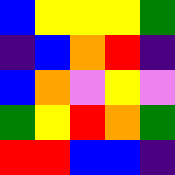[["blue", "yellow", "yellow", "yellow", "green"], ["indigo", "blue", "orange", "red", "indigo"], ["blue", "orange", "violet", "yellow", "violet"], ["green", "yellow", "red", "orange", "green"], ["red", "red", "blue", "blue", "indigo"]]